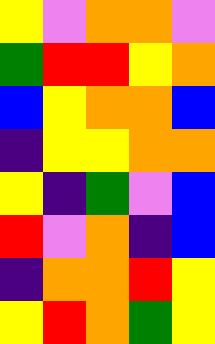[["yellow", "violet", "orange", "orange", "violet"], ["green", "red", "red", "yellow", "orange"], ["blue", "yellow", "orange", "orange", "blue"], ["indigo", "yellow", "yellow", "orange", "orange"], ["yellow", "indigo", "green", "violet", "blue"], ["red", "violet", "orange", "indigo", "blue"], ["indigo", "orange", "orange", "red", "yellow"], ["yellow", "red", "orange", "green", "yellow"]]